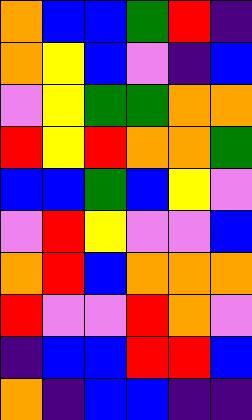[["orange", "blue", "blue", "green", "red", "indigo"], ["orange", "yellow", "blue", "violet", "indigo", "blue"], ["violet", "yellow", "green", "green", "orange", "orange"], ["red", "yellow", "red", "orange", "orange", "green"], ["blue", "blue", "green", "blue", "yellow", "violet"], ["violet", "red", "yellow", "violet", "violet", "blue"], ["orange", "red", "blue", "orange", "orange", "orange"], ["red", "violet", "violet", "red", "orange", "violet"], ["indigo", "blue", "blue", "red", "red", "blue"], ["orange", "indigo", "blue", "blue", "indigo", "indigo"]]